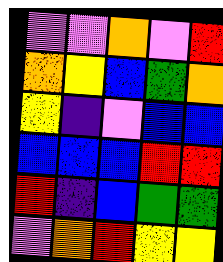[["violet", "violet", "orange", "violet", "red"], ["orange", "yellow", "blue", "green", "orange"], ["yellow", "indigo", "violet", "blue", "blue"], ["blue", "blue", "blue", "red", "red"], ["red", "indigo", "blue", "green", "green"], ["violet", "orange", "red", "yellow", "yellow"]]